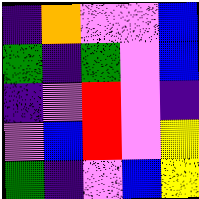[["indigo", "orange", "violet", "violet", "blue"], ["green", "indigo", "green", "violet", "blue"], ["indigo", "violet", "red", "violet", "indigo"], ["violet", "blue", "red", "violet", "yellow"], ["green", "indigo", "violet", "blue", "yellow"]]